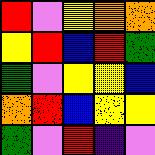[["red", "violet", "yellow", "orange", "orange"], ["yellow", "red", "blue", "red", "green"], ["green", "violet", "yellow", "yellow", "blue"], ["orange", "red", "blue", "yellow", "yellow"], ["green", "violet", "red", "indigo", "violet"]]